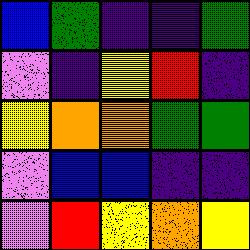[["blue", "green", "indigo", "indigo", "green"], ["violet", "indigo", "yellow", "red", "indigo"], ["yellow", "orange", "orange", "green", "green"], ["violet", "blue", "blue", "indigo", "indigo"], ["violet", "red", "yellow", "orange", "yellow"]]